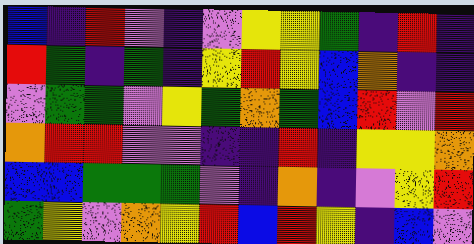[["blue", "indigo", "red", "violet", "indigo", "violet", "yellow", "yellow", "green", "indigo", "red", "indigo"], ["red", "green", "indigo", "green", "indigo", "yellow", "red", "yellow", "blue", "orange", "indigo", "indigo"], ["violet", "green", "green", "violet", "yellow", "green", "orange", "green", "blue", "red", "violet", "red"], ["orange", "red", "red", "violet", "violet", "indigo", "indigo", "red", "indigo", "yellow", "yellow", "orange"], ["blue", "blue", "green", "green", "green", "violet", "indigo", "orange", "indigo", "violet", "yellow", "red"], ["green", "yellow", "violet", "orange", "yellow", "red", "blue", "red", "yellow", "indigo", "blue", "violet"]]